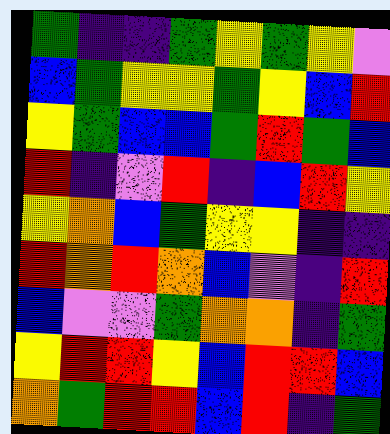[["green", "indigo", "indigo", "green", "yellow", "green", "yellow", "violet"], ["blue", "green", "yellow", "yellow", "green", "yellow", "blue", "red"], ["yellow", "green", "blue", "blue", "green", "red", "green", "blue"], ["red", "indigo", "violet", "red", "indigo", "blue", "red", "yellow"], ["yellow", "orange", "blue", "green", "yellow", "yellow", "indigo", "indigo"], ["red", "orange", "red", "orange", "blue", "violet", "indigo", "red"], ["blue", "violet", "violet", "green", "orange", "orange", "indigo", "green"], ["yellow", "red", "red", "yellow", "blue", "red", "red", "blue"], ["orange", "green", "red", "red", "blue", "red", "indigo", "green"]]